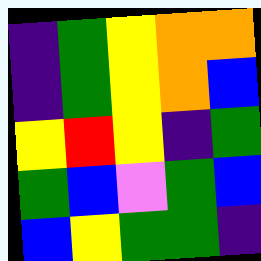[["indigo", "green", "yellow", "orange", "orange"], ["indigo", "green", "yellow", "orange", "blue"], ["yellow", "red", "yellow", "indigo", "green"], ["green", "blue", "violet", "green", "blue"], ["blue", "yellow", "green", "green", "indigo"]]